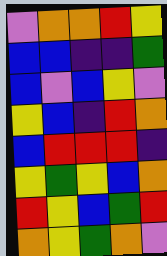[["violet", "orange", "orange", "red", "yellow"], ["blue", "blue", "indigo", "indigo", "green"], ["blue", "violet", "blue", "yellow", "violet"], ["yellow", "blue", "indigo", "red", "orange"], ["blue", "red", "red", "red", "indigo"], ["yellow", "green", "yellow", "blue", "orange"], ["red", "yellow", "blue", "green", "red"], ["orange", "yellow", "green", "orange", "violet"]]